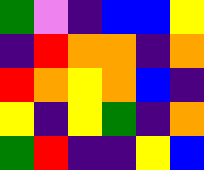[["green", "violet", "indigo", "blue", "blue", "yellow"], ["indigo", "red", "orange", "orange", "indigo", "orange"], ["red", "orange", "yellow", "orange", "blue", "indigo"], ["yellow", "indigo", "yellow", "green", "indigo", "orange"], ["green", "red", "indigo", "indigo", "yellow", "blue"]]